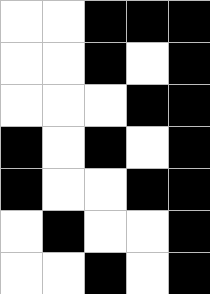[["white", "white", "black", "black", "black"], ["white", "white", "black", "white", "black"], ["white", "white", "white", "black", "black"], ["black", "white", "black", "white", "black"], ["black", "white", "white", "black", "black"], ["white", "black", "white", "white", "black"], ["white", "white", "black", "white", "black"]]